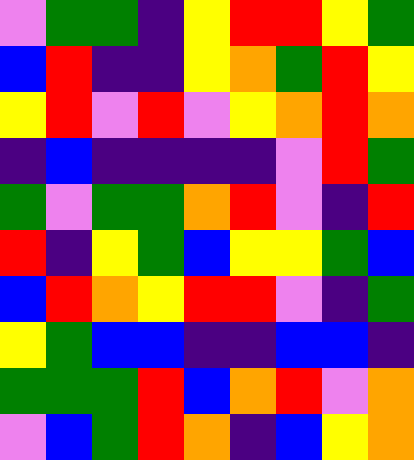[["violet", "green", "green", "indigo", "yellow", "red", "red", "yellow", "green"], ["blue", "red", "indigo", "indigo", "yellow", "orange", "green", "red", "yellow"], ["yellow", "red", "violet", "red", "violet", "yellow", "orange", "red", "orange"], ["indigo", "blue", "indigo", "indigo", "indigo", "indigo", "violet", "red", "green"], ["green", "violet", "green", "green", "orange", "red", "violet", "indigo", "red"], ["red", "indigo", "yellow", "green", "blue", "yellow", "yellow", "green", "blue"], ["blue", "red", "orange", "yellow", "red", "red", "violet", "indigo", "green"], ["yellow", "green", "blue", "blue", "indigo", "indigo", "blue", "blue", "indigo"], ["green", "green", "green", "red", "blue", "orange", "red", "violet", "orange"], ["violet", "blue", "green", "red", "orange", "indigo", "blue", "yellow", "orange"]]